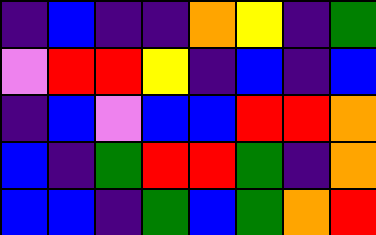[["indigo", "blue", "indigo", "indigo", "orange", "yellow", "indigo", "green"], ["violet", "red", "red", "yellow", "indigo", "blue", "indigo", "blue"], ["indigo", "blue", "violet", "blue", "blue", "red", "red", "orange"], ["blue", "indigo", "green", "red", "red", "green", "indigo", "orange"], ["blue", "blue", "indigo", "green", "blue", "green", "orange", "red"]]